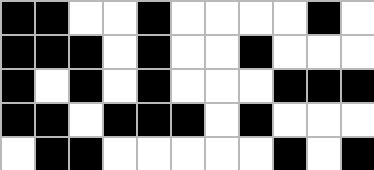[["black", "black", "white", "white", "black", "white", "white", "white", "white", "black", "white"], ["black", "black", "black", "white", "black", "white", "white", "black", "white", "white", "white"], ["black", "white", "black", "white", "black", "white", "white", "white", "black", "black", "black"], ["black", "black", "white", "black", "black", "black", "white", "black", "white", "white", "white"], ["white", "black", "black", "white", "white", "white", "white", "white", "black", "white", "black"]]